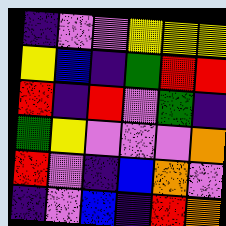[["indigo", "violet", "violet", "yellow", "yellow", "yellow"], ["yellow", "blue", "indigo", "green", "red", "red"], ["red", "indigo", "red", "violet", "green", "indigo"], ["green", "yellow", "violet", "violet", "violet", "orange"], ["red", "violet", "indigo", "blue", "orange", "violet"], ["indigo", "violet", "blue", "indigo", "red", "orange"]]